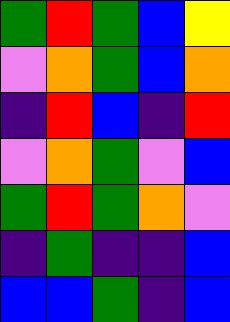[["green", "red", "green", "blue", "yellow"], ["violet", "orange", "green", "blue", "orange"], ["indigo", "red", "blue", "indigo", "red"], ["violet", "orange", "green", "violet", "blue"], ["green", "red", "green", "orange", "violet"], ["indigo", "green", "indigo", "indigo", "blue"], ["blue", "blue", "green", "indigo", "blue"]]